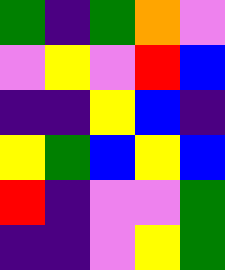[["green", "indigo", "green", "orange", "violet"], ["violet", "yellow", "violet", "red", "blue"], ["indigo", "indigo", "yellow", "blue", "indigo"], ["yellow", "green", "blue", "yellow", "blue"], ["red", "indigo", "violet", "violet", "green"], ["indigo", "indigo", "violet", "yellow", "green"]]